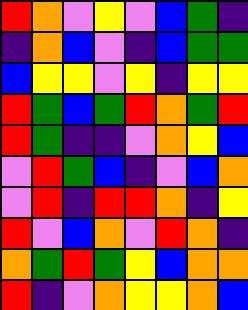[["red", "orange", "violet", "yellow", "violet", "blue", "green", "indigo"], ["indigo", "orange", "blue", "violet", "indigo", "blue", "green", "green"], ["blue", "yellow", "yellow", "violet", "yellow", "indigo", "yellow", "yellow"], ["red", "green", "blue", "green", "red", "orange", "green", "red"], ["red", "green", "indigo", "indigo", "violet", "orange", "yellow", "blue"], ["violet", "red", "green", "blue", "indigo", "violet", "blue", "orange"], ["violet", "red", "indigo", "red", "red", "orange", "indigo", "yellow"], ["red", "violet", "blue", "orange", "violet", "red", "orange", "indigo"], ["orange", "green", "red", "green", "yellow", "blue", "orange", "orange"], ["red", "indigo", "violet", "orange", "yellow", "yellow", "orange", "blue"]]